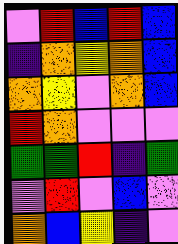[["violet", "red", "blue", "red", "blue"], ["indigo", "orange", "yellow", "orange", "blue"], ["orange", "yellow", "violet", "orange", "blue"], ["red", "orange", "violet", "violet", "violet"], ["green", "green", "red", "indigo", "green"], ["violet", "red", "violet", "blue", "violet"], ["orange", "blue", "yellow", "indigo", "violet"]]